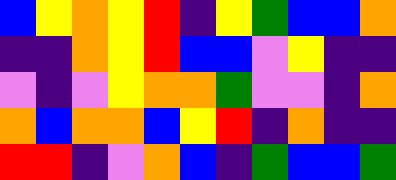[["blue", "yellow", "orange", "yellow", "red", "indigo", "yellow", "green", "blue", "blue", "orange"], ["indigo", "indigo", "orange", "yellow", "red", "blue", "blue", "violet", "yellow", "indigo", "indigo"], ["violet", "indigo", "violet", "yellow", "orange", "orange", "green", "violet", "violet", "indigo", "orange"], ["orange", "blue", "orange", "orange", "blue", "yellow", "red", "indigo", "orange", "indigo", "indigo"], ["red", "red", "indigo", "violet", "orange", "blue", "indigo", "green", "blue", "blue", "green"]]